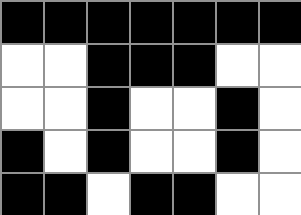[["black", "black", "black", "black", "black", "black", "black"], ["white", "white", "black", "black", "black", "white", "white"], ["white", "white", "black", "white", "white", "black", "white"], ["black", "white", "black", "white", "white", "black", "white"], ["black", "black", "white", "black", "black", "white", "white"]]